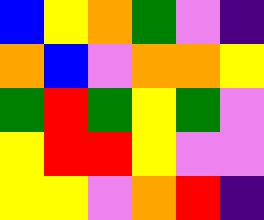[["blue", "yellow", "orange", "green", "violet", "indigo"], ["orange", "blue", "violet", "orange", "orange", "yellow"], ["green", "red", "green", "yellow", "green", "violet"], ["yellow", "red", "red", "yellow", "violet", "violet"], ["yellow", "yellow", "violet", "orange", "red", "indigo"]]